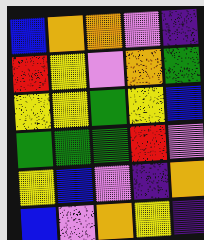[["blue", "orange", "orange", "violet", "indigo"], ["red", "yellow", "violet", "orange", "green"], ["yellow", "yellow", "green", "yellow", "blue"], ["green", "green", "green", "red", "violet"], ["yellow", "blue", "violet", "indigo", "orange"], ["blue", "violet", "orange", "yellow", "indigo"]]